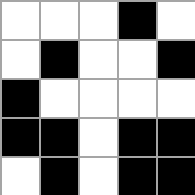[["white", "white", "white", "black", "white"], ["white", "black", "white", "white", "black"], ["black", "white", "white", "white", "white"], ["black", "black", "white", "black", "black"], ["white", "black", "white", "black", "black"]]